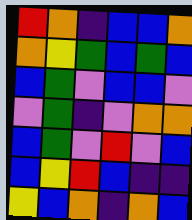[["red", "orange", "indigo", "blue", "blue", "orange"], ["orange", "yellow", "green", "blue", "green", "blue"], ["blue", "green", "violet", "blue", "blue", "violet"], ["violet", "green", "indigo", "violet", "orange", "orange"], ["blue", "green", "violet", "red", "violet", "blue"], ["blue", "yellow", "red", "blue", "indigo", "indigo"], ["yellow", "blue", "orange", "indigo", "orange", "blue"]]